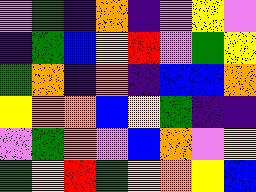[["violet", "green", "indigo", "orange", "indigo", "violet", "yellow", "violet"], ["indigo", "green", "blue", "yellow", "red", "violet", "green", "yellow"], ["green", "orange", "indigo", "orange", "indigo", "blue", "blue", "orange"], ["yellow", "orange", "orange", "blue", "yellow", "green", "indigo", "indigo"], ["violet", "green", "orange", "violet", "blue", "orange", "violet", "yellow"], ["green", "yellow", "red", "green", "yellow", "orange", "yellow", "blue"]]